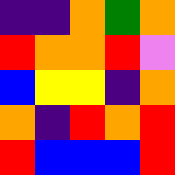[["indigo", "indigo", "orange", "green", "orange"], ["red", "orange", "orange", "red", "violet"], ["blue", "yellow", "yellow", "indigo", "orange"], ["orange", "indigo", "red", "orange", "red"], ["red", "blue", "blue", "blue", "red"]]